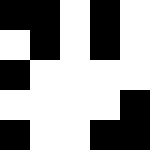[["black", "black", "white", "black", "white"], ["white", "black", "white", "black", "white"], ["black", "white", "white", "white", "white"], ["white", "white", "white", "white", "black"], ["black", "white", "white", "black", "black"]]